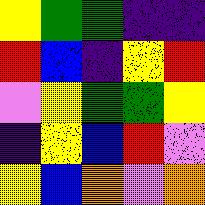[["yellow", "green", "green", "indigo", "indigo"], ["red", "blue", "indigo", "yellow", "red"], ["violet", "yellow", "green", "green", "yellow"], ["indigo", "yellow", "blue", "red", "violet"], ["yellow", "blue", "orange", "violet", "orange"]]